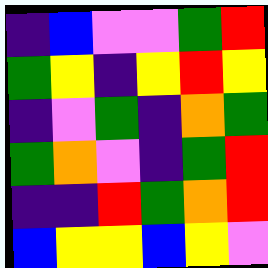[["indigo", "blue", "violet", "violet", "green", "red"], ["green", "yellow", "indigo", "yellow", "red", "yellow"], ["indigo", "violet", "green", "indigo", "orange", "green"], ["green", "orange", "violet", "indigo", "green", "red"], ["indigo", "indigo", "red", "green", "orange", "red"], ["blue", "yellow", "yellow", "blue", "yellow", "violet"]]